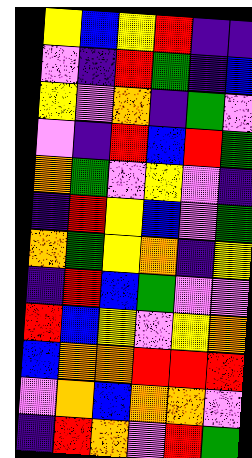[["yellow", "blue", "yellow", "red", "indigo", "indigo"], ["violet", "indigo", "red", "green", "indigo", "blue"], ["yellow", "violet", "orange", "indigo", "green", "violet"], ["violet", "indigo", "red", "blue", "red", "green"], ["orange", "green", "violet", "yellow", "violet", "indigo"], ["indigo", "red", "yellow", "blue", "violet", "green"], ["orange", "green", "yellow", "orange", "indigo", "yellow"], ["indigo", "red", "blue", "green", "violet", "violet"], ["red", "blue", "yellow", "violet", "yellow", "orange"], ["blue", "orange", "orange", "red", "red", "red"], ["violet", "orange", "blue", "orange", "orange", "violet"], ["indigo", "red", "orange", "violet", "red", "green"]]